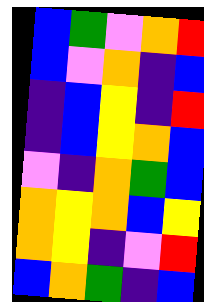[["blue", "green", "violet", "orange", "red"], ["blue", "violet", "orange", "indigo", "blue"], ["indigo", "blue", "yellow", "indigo", "red"], ["indigo", "blue", "yellow", "orange", "blue"], ["violet", "indigo", "orange", "green", "blue"], ["orange", "yellow", "orange", "blue", "yellow"], ["orange", "yellow", "indigo", "violet", "red"], ["blue", "orange", "green", "indigo", "blue"]]